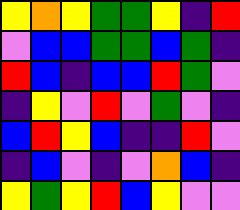[["yellow", "orange", "yellow", "green", "green", "yellow", "indigo", "red"], ["violet", "blue", "blue", "green", "green", "blue", "green", "indigo"], ["red", "blue", "indigo", "blue", "blue", "red", "green", "violet"], ["indigo", "yellow", "violet", "red", "violet", "green", "violet", "indigo"], ["blue", "red", "yellow", "blue", "indigo", "indigo", "red", "violet"], ["indigo", "blue", "violet", "indigo", "violet", "orange", "blue", "indigo"], ["yellow", "green", "yellow", "red", "blue", "yellow", "violet", "violet"]]